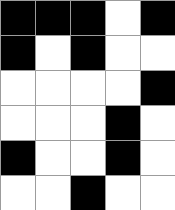[["black", "black", "black", "white", "black"], ["black", "white", "black", "white", "white"], ["white", "white", "white", "white", "black"], ["white", "white", "white", "black", "white"], ["black", "white", "white", "black", "white"], ["white", "white", "black", "white", "white"]]